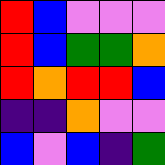[["red", "blue", "violet", "violet", "violet"], ["red", "blue", "green", "green", "orange"], ["red", "orange", "red", "red", "blue"], ["indigo", "indigo", "orange", "violet", "violet"], ["blue", "violet", "blue", "indigo", "green"]]